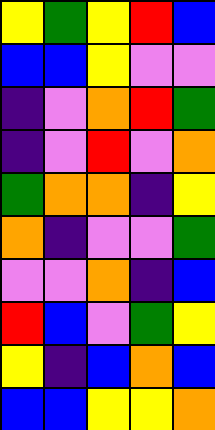[["yellow", "green", "yellow", "red", "blue"], ["blue", "blue", "yellow", "violet", "violet"], ["indigo", "violet", "orange", "red", "green"], ["indigo", "violet", "red", "violet", "orange"], ["green", "orange", "orange", "indigo", "yellow"], ["orange", "indigo", "violet", "violet", "green"], ["violet", "violet", "orange", "indigo", "blue"], ["red", "blue", "violet", "green", "yellow"], ["yellow", "indigo", "blue", "orange", "blue"], ["blue", "blue", "yellow", "yellow", "orange"]]